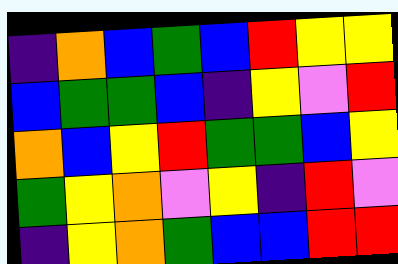[["indigo", "orange", "blue", "green", "blue", "red", "yellow", "yellow"], ["blue", "green", "green", "blue", "indigo", "yellow", "violet", "red"], ["orange", "blue", "yellow", "red", "green", "green", "blue", "yellow"], ["green", "yellow", "orange", "violet", "yellow", "indigo", "red", "violet"], ["indigo", "yellow", "orange", "green", "blue", "blue", "red", "red"]]